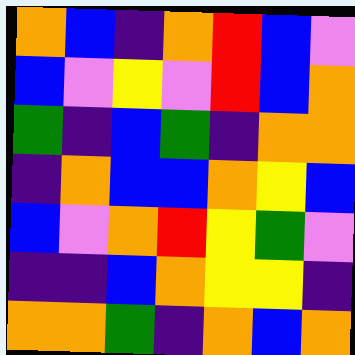[["orange", "blue", "indigo", "orange", "red", "blue", "violet"], ["blue", "violet", "yellow", "violet", "red", "blue", "orange"], ["green", "indigo", "blue", "green", "indigo", "orange", "orange"], ["indigo", "orange", "blue", "blue", "orange", "yellow", "blue"], ["blue", "violet", "orange", "red", "yellow", "green", "violet"], ["indigo", "indigo", "blue", "orange", "yellow", "yellow", "indigo"], ["orange", "orange", "green", "indigo", "orange", "blue", "orange"]]